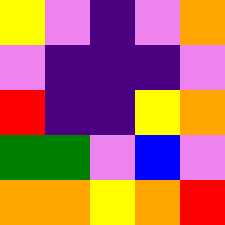[["yellow", "violet", "indigo", "violet", "orange"], ["violet", "indigo", "indigo", "indigo", "violet"], ["red", "indigo", "indigo", "yellow", "orange"], ["green", "green", "violet", "blue", "violet"], ["orange", "orange", "yellow", "orange", "red"]]